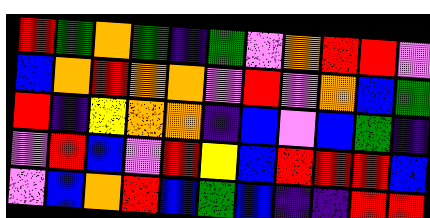[["red", "green", "orange", "green", "indigo", "green", "violet", "orange", "red", "red", "violet"], ["blue", "orange", "red", "orange", "orange", "violet", "red", "violet", "orange", "blue", "green"], ["red", "indigo", "yellow", "orange", "orange", "indigo", "blue", "violet", "blue", "green", "indigo"], ["violet", "red", "blue", "violet", "red", "yellow", "blue", "red", "red", "red", "blue"], ["violet", "blue", "orange", "red", "blue", "green", "blue", "indigo", "indigo", "red", "red"]]